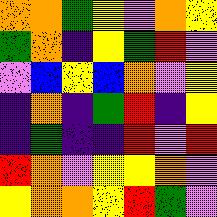[["orange", "orange", "green", "yellow", "violet", "orange", "yellow"], ["green", "orange", "indigo", "yellow", "green", "red", "violet"], ["violet", "blue", "yellow", "blue", "orange", "violet", "yellow"], ["indigo", "orange", "indigo", "green", "red", "indigo", "yellow"], ["indigo", "green", "indigo", "indigo", "red", "violet", "red"], ["red", "orange", "violet", "yellow", "yellow", "orange", "violet"], ["yellow", "orange", "orange", "yellow", "red", "green", "violet"]]